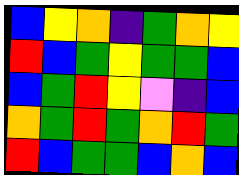[["blue", "yellow", "orange", "indigo", "green", "orange", "yellow"], ["red", "blue", "green", "yellow", "green", "green", "blue"], ["blue", "green", "red", "yellow", "violet", "indigo", "blue"], ["orange", "green", "red", "green", "orange", "red", "green"], ["red", "blue", "green", "green", "blue", "orange", "blue"]]